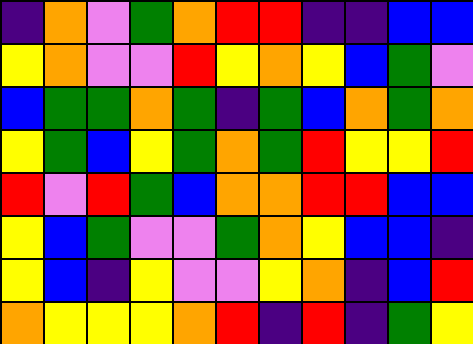[["indigo", "orange", "violet", "green", "orange", "red", "red", "indigo", "indigo", "blue", "blue"], ["yellow", "orange", "violet", "violet", "red", "yellow", "orange", "yellow", "blue", "green", "violet"], ["blue", "green", "green", "orange", "green", "indigo", "green", "blue", "orange", "green", "orange"], ["yellow", "green", "blue", "yellow", "green", "orange", "green", "red", "yellow", "yellow", "red"], ["red", "violet", "red", "green", "blue", "orange", "orange", "red", "red", "blue", "blue"], ["yellow", "blue", "green", "violet", "violet", "green", "orange", "yellow", "blue", "blue", "indigo"], ["yellow", "blue", "indigo", "yellow", "violet", "violet", "yellow", "orange", "indigo", "blue", "red"], ["orange", "yellow", "yellow", "yellow", "orange", "red", "indigo", "red", "indigo", "green", "yellow"]]